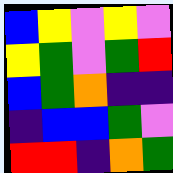[["blue", "yellow", "violet", "yellow", "violet"], ["yellow", "green", "violet", "green", "red"], ["blue", "green", "orange", "indigo", "indigo"], ["indigo", "blue", "blue", "green", "violet"], ["red", "red", "indigo", "orange", "green"]]